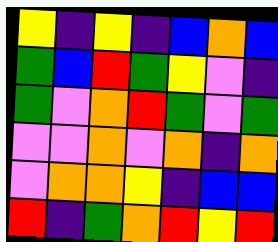[["yellow", "indigo", "yellow", "indigo", "blue", "orange", "blue"], ["green", "blue", "red", "green", "yellow", "violet", "indigo"], ["green", "violet", "orange", "red", "green", "violet", "green"], ["violet", "violet", "orange", "violet", "orange", "indigo", "orange"], ["violet", "orange", "orange", "yellow", "indigo", "blue", "blue"], ["red", "indigo", "green", "orange", "red", "yellow", "red"]]